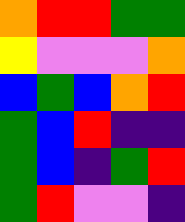[["orange", "red", "red", "green", "green"], ["yellow", "violet", "violet", "violet", "orange"], ["blue", "green", "blue", "orange", "red"], ["green", "blue", "red", "indigo", "indigo"], ["green", "blue", "indigo", "green", "red"], ["green", "red", "violet", "violet", "indigo"]]